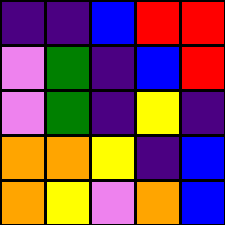[["indigo", "indigo", "blue", "red", "red"], ["violet", "green", "indigo", "blue", "red"], ["violet", "green", "indigo", "yellow", "indigo"], ["orange", "orange", "yellow", "indigo", "blue"], ["orange", "yellow", "violet", "orange", "blue"]]